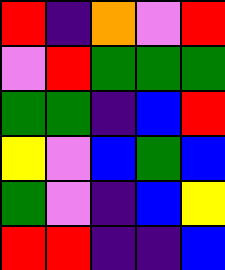[["red", "indigo", "orange", "violet", "red"], ["violet", "red", "green", "green", "green"], ["green", "green", "indigo", "blue", "red"], ["yellow", "violet", "blue", "green", "blue"], ["green", "violet", "indigo", "blue", "yellow"], ["red", "red", "indigo", "indigo", "blue"]]